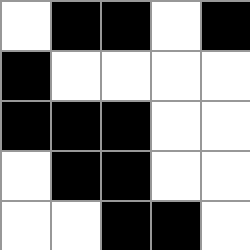[["white", "black", "black", "white", "black"], ["black", "white", "white", "white", "white"], ["black", "black", "black", "white", "white"], ["white", "black", "black", "white", "white"], ["white", "white", "black", "black", "white"]]